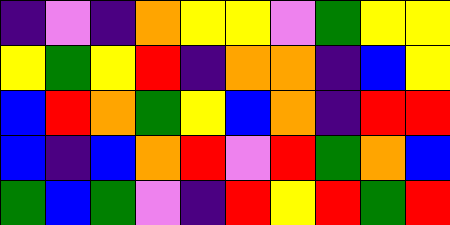[["indigo", "violet", "indigo", "orange", "yellow", "yellow", "violet", "green", "yellow", "yellow"], ["yellow", "green", "yellow", "red", "indigo", "orange", "orange", "indigo", "blue", "yellow"], ["blue", "red", "orange", "green", "yellow", "blue", "orange", "indigo", "red", "red"], ["blue", "indigo", "blue", "orange", "red", "violet", "red", "green", "orange", "blue"], ["green", "blue", "green", "violet", "indigo", "red", "yellow", "red", "green", "red"]]